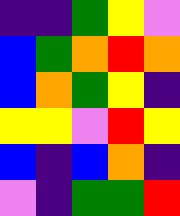[["indigo", "indigo", "green", "yellow", "violet"], ["blue", "green", "orange", "red", "orange"], ["blue", "orange", "green", "yellow", "indigo"], ["yellow", "yellow", "violet", "red", "yellow"], ["blue", "indigo", "blue", "orange", "indigo"], ["violet", "indigo", "green", "green", "red"]]